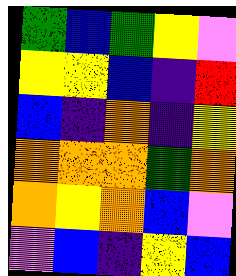[["green", "blue", "green", "yellow", "violet"], ["yellow", "yellow", "blue", "indigo", "red"], ["blue", "indigo", "orange", "indigo", "yellow"], ["orange", "orange", "orange", "green", "orange"], ["orange", "yellow", "orange", "blue", "violet"], ["violet", "blue", "indigo", "yellow", "blue"]]